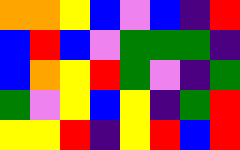[["orange", "orange", "yellow", "blue", "violet", "blue", "indigo", "red"], ["blue", "red", "blue", "violet", "green", "green", "green", "indigo"], ["blue", "orange", "yellow", "red", "green", "violet", "indigo", "green"], ["green", "violet", "yellow", "blue", "yellow", "indigo", "green", "red"], ["yellow", "yellow", "red", "indigo", "yellow", "red", "blue", "red"]]